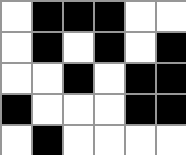[["white", "black", "black", "black", "white", "white"], ["white", "black", "white", "black", "white", "black"], ["white", "white", "black", "white", "black", "black"], ["black", "white", "white", "white", "black", "black"], ["white", "black", "white", "white", "white", "white"]]